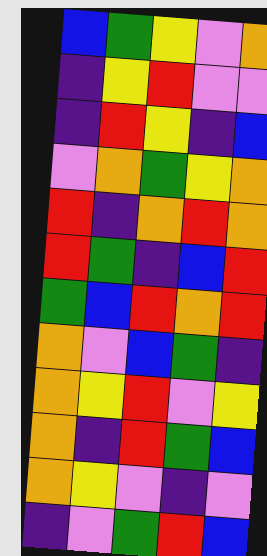[["blue", "green", "yellow", "violet", "orange"], ["indigo", "yellow", "red", "violet", "violet"], ["indigo", "red", "yellow", "indigo", "blue"], ["violet", "orange", "green", "yellow", "orange"], ["red", "indigo", "orange", "red", "orange"], ["red", "green", "indigo", "blue", "red"], ["green", "blue", "red", "orange", "red"], ["orange", "violet", "blue", "green", "indigo"], ["orange", "yellow", "red", "violet", "yellow"], ["orange", "indigo", "red", "green", "blue"], ["orange", "yellow", "violet", "indigo", "violet"], ["indigo", "violet", "green", "red", "blue"]]